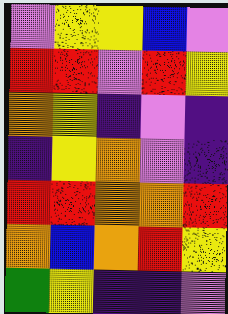[["violet", "yellow", "yellow", "blue", "violet"], ["red", "red", "violet", "red", "yellow"], ["orange", "yellow", "indigo", "violet", "indigo"], ["indigo", "yellow", "orange", "violet", "indigo"], ["red", "red", "orange", "orange", "red"], ["orange", "blue", "orange", "red", "yellow"], ["green", "yellow", "indigo", "indigo", "violet"]]